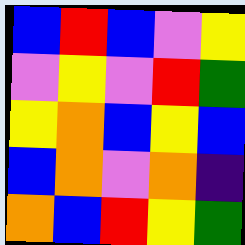[["blue", "red", "blue", "violet", "yellow"], ["violet", "yellow", "violet", "red", "green"], ["yellow", "orange", "blue", "yellow", "blue"], ["blue", "orange", "violet", "orange", "indigo"], ["orange", "blue", "red", "yellow", "green"]]